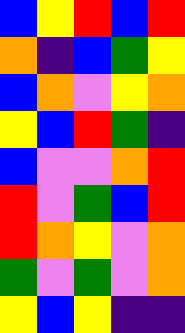[["blue", "yellow", "red", "blue", "red"], ["orange", "indigo", "blue", "green", "yellow"], ["blue", "orange", "violet", "yellow", "orange"], ["yellow", "blue", "red", "green", "indigo"], ["blue", "violet", "violet", "orange", "red"], ["red", "violet", "green", "blue", "red"], ["red", "orange", "yellow", "violet", "orange"], ["green", "violet", "green", "violet", "orange"], ["yellow", "blue", "yellow", "indigo", "indigo"]]